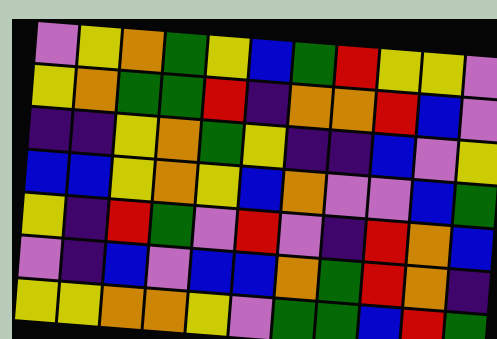[["violet", "yellow", "orange", "green", "yellow", "blue", "green", "red", "yellow", "yellow", "violet"], ["yellow", "orange", "green", "green", "red", "indigo", "orange", "orange", "red", "blue", "violet"], ["indigo", "indigo", "yellow", "orange", "green", "yellow", "indigo", "indigo", "blue", "violet", "yellow"], ["blue", "blue", "yellow", "orange", "yellow", "blue", "orange", "violet", "violet", "blue", "green"], ["yellow", "indigo", "red", "green", "violet", "red", "violet", "indigo", "red", "orange", "blue"], ["violet", "indigo", "blue", "violet", "blue", "blue", "orange", "green", "red", "orange", "indigo"], ["yellow", "yellow", "orange", "orange", "yellow", "violet", "green", "green", "blue", "red", "green"]]